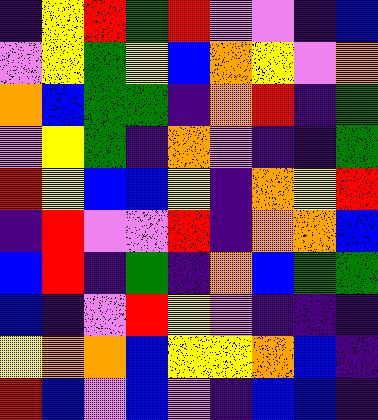[["indigo", "yellow", "red", "green", "red", "violet", "violet", "indigo", "blue"], ["violet", "yellow", "green", "yellow", "blue", "orange", "yellow", "violet", "orange"], ["orange", "blue", "green", "green", "indigo", "orange", "red", "indigo", "green"], ["violet", "yellow", "green", "indigo", "orange", "violet", "indigo", "indigo", "green"], ["red", "yellow", "blue", "blue", "yellow", "indigo", "orange", "yellow", "red"], ["indigo", "red", "violet", "violet", "red", "indigo", "orange", "orange", "blue"], ["blue", "red", "indigo", "green", "indigo", "orange", "blue", "green", "green"], ["blue", "indigo", "violet", "red", "yellow", "violet", "indigo", "indigo", "indigo"], ["yellow", "orange", "orange", "blue", "yellow", "yellow", "orange", "blue", "indigo"], ["red", "blue", "violet", "blue", "violet", "indigo", "blue", "blue", "indigo"]]